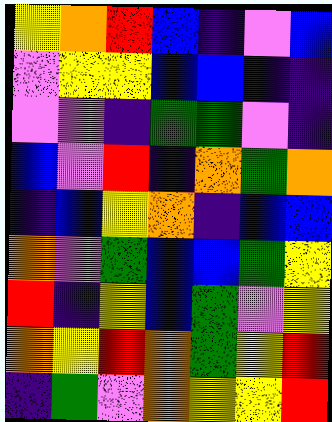[["yellow", "orange", "red", "blue", "indigo", "violet", "blue"], ["violet", "yellow", "yellow", "blue", "blue", "indigo", "indigo"], ["violet", "violet", "indigo", "green", "green", "violet", "indigo"], ["blue", "violet", "red", "indigo", "orange", "green", "orange"], ["indigo", "blue", "yellow", "orange", "indigo", "blue", "blue"], ["orange", "violet", "green", "blue", "blue", "green", "yellow"], ["red", "indigo", "yellow", "blue", "green", "violet", "yellow"], ["orange", "yellow", "red", "orange", "green", "yellow", "red"], ["indigo", "green", "violet", "orange", "yellow", "yellow", "red"]]